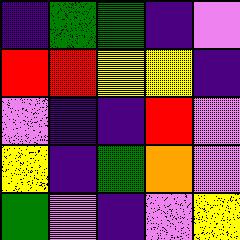[["indigo", "green", "green", "indigo", "violet"], ["red", "red", "yellow", "yellow", "indigo"], ["violet", "indigo", "indigo", "red", "violet"], ["yellow", "indigo", "green", "orange", "violet"], ["green", "violet", "indigo", "violet", "yellow"]]